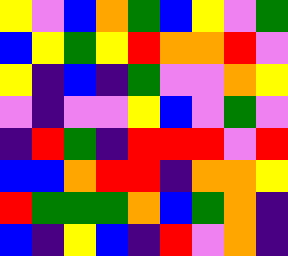[["yellow", "violet", "blue", "orange", "green", "blue", "yellow", "violet", "green"], ["blue", "yellow", "green", "yellow", "red", "orange", "orange", "red", "violet"], ["yellow", "indigo", "blue", "indigo", "green", "violet", "violet", "orange", "yellow"], ["violet", "indigo", "violet", "violet", "yellow", "blue", "violet", "green", "violet"], ["indigo", "red", "green", "indigo", "red", "red", "red", "violet", "red"], ["blue", "blue", "orange", "red", "red", "indigo", "orange", "orange", "yellow"], ["red", "green", "green", "green", "orange", "blue", "green", "orange", "indigo"], ["blue", "indigo", "yellow", "blue", "indigo", "red", "violet", "orange", "indigo"]]